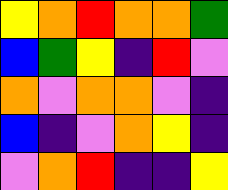[["yellow", "orange", "red", "orange", "orange", "green"], ["blue", "green", "yellow", "indigo", "red", "violet"], ["orange", "violet", "orange", "orange", "violet", "indigo"], ["blue", "indigo", "violet", "orange", "yellow", "indigo"], ["violet", "orange", "red", "indigo", "indigo", "yellow"]]